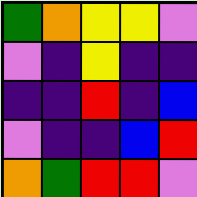[["green", "orange", "yellow", "yellow", "violet"], ["violet", "indigo", "yellow", "indigo", "indigo"], ["indigo", "indigo", "red", "indigo", "blue"], ["violet", "indigo", "indigo", "blue", "red"], ["orange", "green", "red", "red", "violet"]]